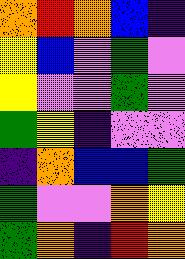[["orange", "red", "orange", "blue", "indigo"], ["yellow", "blue", "violet", "green", "violet"], ["yellow", "violet", "violet", "green", "violet"], ["green", "yellow", "indigo", "violet", "violet"], ["indigo", "orange", "blue", "blue", "green"], ["green", "violet", "violet", "orange", "yellow"], ["green", "orange", "indigo", "red", "orange"]]